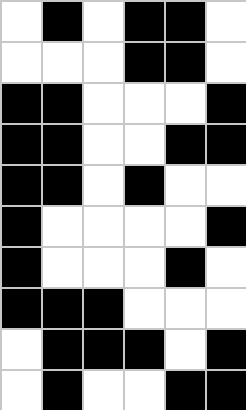[["white", "black", "white", "black", "black", "white"], ["white", "white", "white", "black", "black", "white"], ["black", "black", "white", "white", "white", "black"], ["black", "black", "white", "white", "black", "black"], ["black", "black", "white", "black", "white", "white"], ["black", "white", "white", "white", "white", "black"], ["black", "white", "white", "white", "black", "white"], ["black", "black", "black", "white", "white", "white"], ["white", "black", "black", "black", "white", "black"], ["white", "black", "white", "white", "black", "black"]]